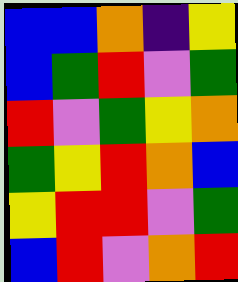[["blue", "blue", "orange", "indigo", "yellow"], ["blue", "green", "red", "violet", "green"], ["red", "violet", "green", "yellow", "orange"], ["green", "yellow", "red", "orange", "blue"], ["yellow", "red", "red", "violet", "green"], ["blue", "red", "violet", "orange", "red"]]